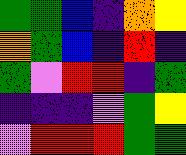[["green", "green", "blue", "indigo", "orange", "yellow"], ["orange", "green", "blue", "indigo", "red", "indigo"], ["green", "violet", "red", "red", "indigo", "green"], ["indigo", "indigo", "indigo", "violet", "green", "yellow"], ["violet", "red", "red", "red", "green", "green"]]